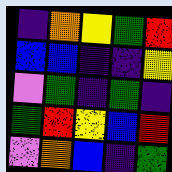[["indigo", "orange", "yellow", "green", "red"], ["blue", "blue", "indigo", "indigo", "yellow"], ["violet", "green", "indigo", "green", "indigo"], ["green", "red", "yellow", "blue", "red"], ["violet", "orange", "blue", "indigo", "green"]]